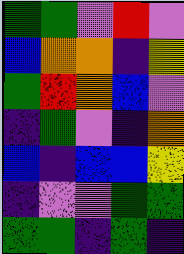[["green", "green", "violet", "red", "violet"], ["blue", "orange", "orange", "indigo", "yellow"], ["green", "red", "orange", "blue", "violet"], ["indigo", "green", "violet", "indigo", "orange"], ["blue", "indigo", "blue", "blue", "yellow"], ["indigo", "violet", "violet", "green", "green"], ["green", "green", "indigo", "green", "indigo"]]